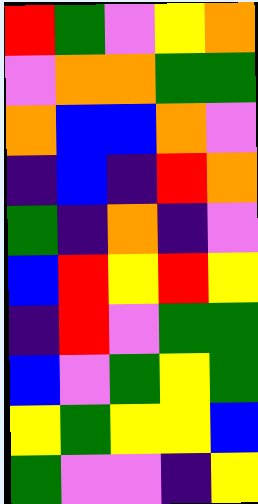[["red", "green", "violet", "yellow", "orange"], ["violet", "orange", "orange", "green", "green"], ["orange", "blue", "blue", "orange", "violet"], ["indigo", "blue", "indigo", "red", "orange"], ["green", "indigo", "orange", "indigo", "violet"], ["blue", "red", "yellow", "red", "yellow"], ["indigo", "red", "violet", "green", "green"], ["blue", "violet", "green", "yellow", "green"], ["yellow", "green", "yellow", "yellow", "blue"], ["green", "violet", "violet", "indigo", "yellow"]]